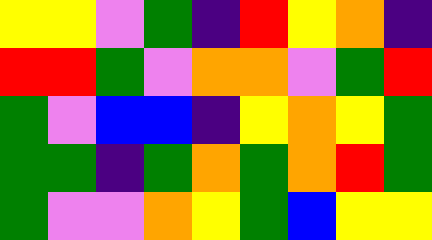[["yellow", "yellow", "violet", "green", "indigo", "red", "yellow", "orange", "indigo"], ["red", "red", "green", "violet", "orange", "orange", "violet", "green", "red"], ["green", "violet", "blue", "blue", "indigo", "yellow", "orange", "yellow", "green"], ["green", "green", "indigo", "green", "orange", "green", "orange", "red", "green"], ["green", "violet", "violet", "orange", "yellow", "green", "blue", "yellow", "yellow"]]